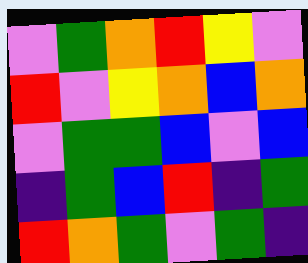[["violet", "green", "orange", "red", "yellow", "violet"], ["red", "violet", "yellow", "orange", "blue", "orange"], ["violet", "green", "green", "blue", "violet", "blue"], ["indigo", "green", "blue", "red", "indigo", "green"], ["red", "orange", "green", "violet", "green", "indigo"]]